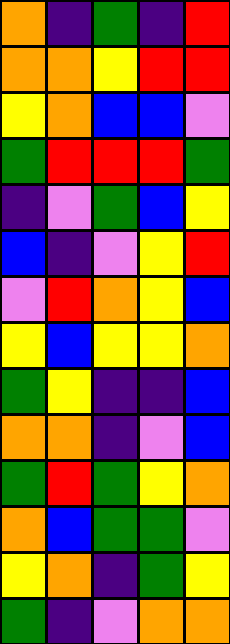[["orange", "indigo", "green", "indigo", "red"], ["orange", "orange", "yellow", "red", "red"], ["yellow", "orange", "blue", "blue", "violet"], ["green", "red", "red", "red", "green"], ["indigo", "violet", "green", "blue", "yellow"], ["blue", "indigo", "violet", "yellow", "red"], ["violet", "red", "orange", "yellow", "blue"], ["yellow", "blue", "yellow", "yellow", "orange"], ["green", "yellow", "indigo", "indigo", "blue"], ["orange", "orange", "indigo", "violet", "blue"], ["green", "red", "green", "yellow", "orange"], ["orange", "blue", "green", "green", "violet"], ["yellow", "orange", "indigo", "green", "yellow"], ["green", "indigo", "violet", "orange", "orange"]]